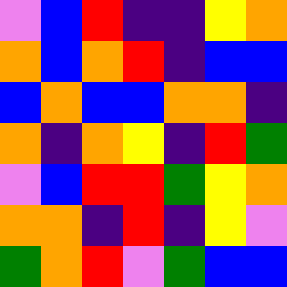[["violet", "blue", "red", "indigo", "indigo", "yellow", "orange"], ["orange", "blue", "orange", "red", "indigo", "blue", "blue"], ["blue", "orange", "blue", "blue", "orange", "orange", "indigo"], ["orange", "indigo", "orange", "yellow", "indigo", "red", "green"], ["violet", "blue", "red", "red", "green", "yellow", "orange"], ["orange", "orange", "indigo", "red", "indigo", "yellow", "violet"], ["green", "orange", "red", "violet", "green", "blue", "blue"]]